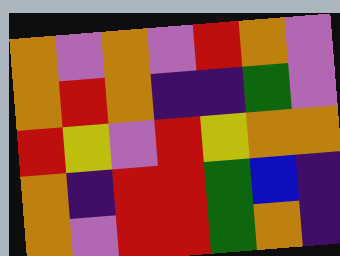[["orange", "violet", "orange", "violet", "red", "orange", "violet"], ["orange", "red", "orange", "indigo", "indigo", "green", "violet"], ["red", "yellow", "violet", "red", "yellow", "orange", "orange"], ["orange", "indigo", "red", "red", "green", "blue", "indigo"], ["orange", "violet", "red", "red", "green", "orange", "indigo"]]